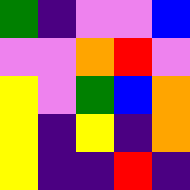[["green", "indigo", "violet", "violet", "blue"], ["violet", "violet", "orange", "red", "violet"], ["yellow", "violet", "green", "blue", "orange"], ["yellow", "indigo", "yellow", "indigo", "orange"], ["yellow", "indigo", "indigo", "red", "indigo"]]